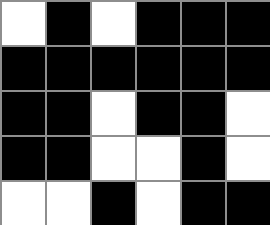[["white", "black", "white", "black", "black", "black"], ["black", "black", "black", "black", "black", "black"], ["black", "black", "white", "black", "black", "white"], ["black", "black", "white", "white", "black", "white"], ["white", "white", "black", "white", "black", "black"]]